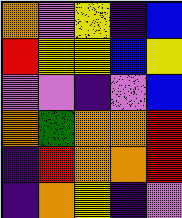[["orange", "violet", "yellow", "indigo", "blue"], ["red", "yellow", "yellow", "blue", "yellow"], ["violet", "violet", "indigo", "violet", "blue"], ["orange", "green", "orange", "orange", "red"], ["indigo", "red", "orange", "orange", "red"], ["indigo", "orange", "yellow", "indigo", "violet"]]